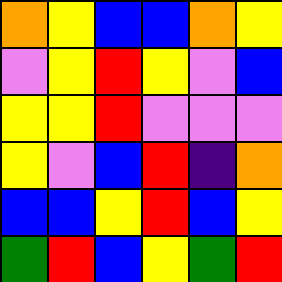[["orange", "yellow", "blue", "blue", "orange", "yellow"], ["violet", "yellow", "red", "yellow", "violet", "blue"], ["yellow", "yellow", "red", "violet", "violet", "violet"], ["yellow", "violet", "blue", "red", "indigo", "orange"], ["blue", "blue", "yellow", "red", "blue", "yellow"], ["green", "red", "blue", "yellow", "green", "red"]]